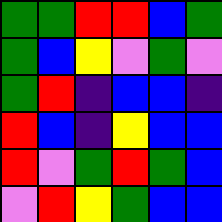[["green", "green", "red", "red", "blue", "green"], ["green", "blue", "yellow", "violet", "green", "violet"], ["green", "red", "indigo", "blue", "blue", "indigo"], ["red", "blue", "indigo", "yellow", "blue", "blue"], ["red", "violet", "green", "red", "green", "blue"], ["violet", "red", "yellow", "green", "blue", "blue"]]